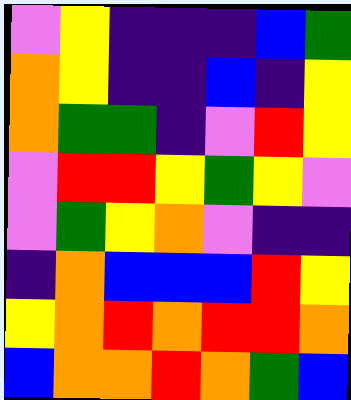[["violet", "yellow", "indigo", "indigo", "indigo", "blue", "green"], ["orange", "yellow", "indigo", "indigo", "blue", "indigo", "yellow"], ["orange", "green", "green", "indigo", "violet", "red", "yellow"], ["violet", "red", "red", "yellow", "green", "yellow", "violet"], ["violet", "green", "yellow", "orange", "violet", "indigo", "indigo"], ["indigo", "orange", "blue", "blue", "blue", "red", "yellow"], ["yellow", "orange", "red", "orange", "red", "red", "orange"], ["blue", "orange", "orange", "red", "orange", "green", "blue"]]